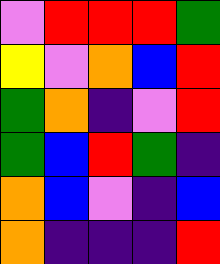[["violet", "red", "red", "red", "green"], ["yellow", "violet", "orange", "blue", "red"], ["green", "orange", "indigo", "violet", "red"], ["green", "blue", "red", "green", "indigo"], ["orange", "blue", "violet", "indigo", "blue"], ["orange", "indigo", "indigo", "indigo", "red"]]